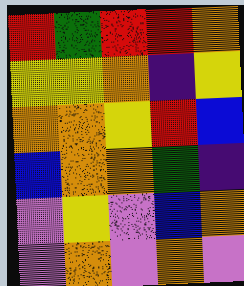[["red", "green", "red", "red", "orange"], ["yellow", "yellow", "orange", "indigo", "yellow"], ["orange", "orange", "yellow", "red", "blue"], ["blue", "orange", "orange", "green", "indigo"], ["violet", "yellow", "violet", "blue", "orange"], ["violet", "orange", "violet", "orange", "violet"]]